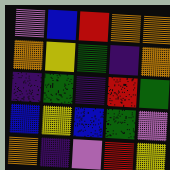[["violet", "blue", "red", "orange", "orange"], ["orange", "yellow", "green", "indigo", "orange"], ["indigo", "green", "indigo", "red", "green"], ["blue", "yellow", "blue", "green", "violet"], ["orange", "indigo", "violet", "red", "yellow"]]